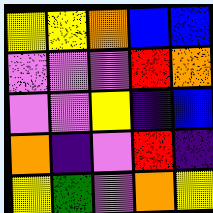[["yellow", "yellow", "orange", "blue", "blue"], ["violet", "violet", "violet", "red", "orange"], ["violet", "violet", "yellow", "indigo", "blue"], ["orange", "indigo", "violet", "red", "indigo"], ["yellow", "green", "violet", "orange", "yellow"]]